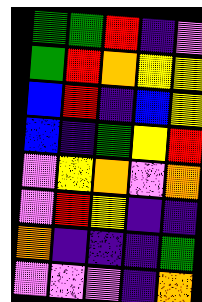[["green", "green", "red", "indigo", "violet"], ["green", "red", "orange", "yellow", "yellow"], ["blue", "red", "indigo", "blue", "yellow"], ["blue", "indigo", "green", "yellow", "red"], ["violet", "yellow", "orange", "violet", "orange"], ["violet", "red", "yellow", "indigo", "indigo"], ["orange", "indigo", "indigo", "indigo", "green"], ["violet", "violet", "violet", "indigo", "orange"]]